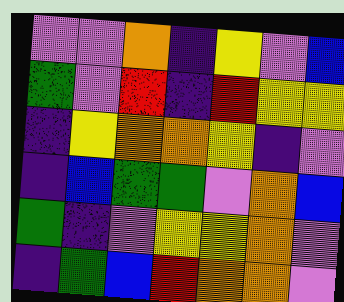[["violet", "violet", "orange", "indigo", "yellow", "violet", "blue"], ["green", "violet", "red", "indigo", "red", "yellow", "yellow"], ["indigo", "yellow", "orange", "orange", "yellow", "indigo", "violet"], ["indigo", "blue", "green", "green", "violet", "orange", "blue"], ["green", "indigo", "violet", "yellow", "yellow", "orange", "violet"], ["indigo", "green", "blue", "red", "orange", "orange", "violet"]]